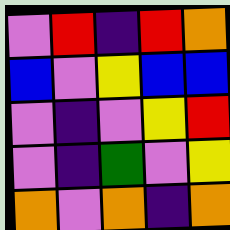[["violet", "red", "indigo", "red", "orange"], ["blue", "violet", "yellow", "blue", "blue"], ["violet", "indigo", "violet", "yellow", "red"], ["violet", "indigo", "green", "violet", "yellow"], ["orange", "violet", "orange", "indigo", "orange"]]